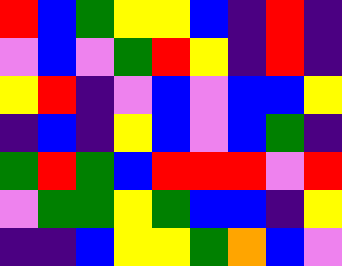[["red", "blue", "green", "yellow", "yellow", "blue", "indigo", "red", "indigo"], ["violet", "blue", "violet", "green", "red", "yellow", "indigo", "red", "indigo"], ["yellow", "red", "indigo", "violet", "blue", "violet", "blue", "blue", "yellow"], ["indigo", "blue", "indigo", "yellow", "blue", "violet", "blue", "green", "indigo"], ["green", "red", "green", "blue", "red", "red", "red", "violet", "red"], ["violet", "green", "green", "yellow", "green", "blue", "blue", "indigo", "yellow"], ["indigo", "indigo", "blue", "yellow", "yellow", "green", "orange", "blue", "violet"]]